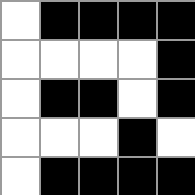[["white", "black", "black", "black", "black"], ["white", "white", "white", "white", "black"], ["white", "black", "black", "white", "black"], ["white", "white", "white", "black", "white"], ["white", "black", "black", "black", "black"]]